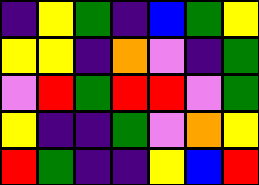[["indigo", "yellow", "green", "indigo", "blue", "green", "yellow"], ["yellow", "yellow", "indigo", "orange", "violet", "indigo", "green"], ["violet", "red", "green", "red", "red", "violet", "green"], ["yellow", "indigo", "indigo", "green", "violet", "orange", "yellow"], ["red", "green", "indigo", "indigo", "yellow", "blue", "red"]]